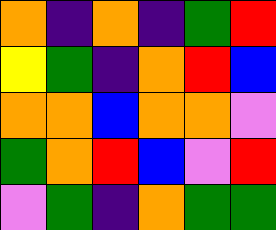[["orange", "indigo", "orange", "indigo", "green", "red"], ["yellow", "green", "indigo", "orange", "red", "blue"], ["orange", "orange", "blue", "orange", "orange", "violet"], ["green", "orange", "red", "blue", "violet", "red"], ["violet", "green", "indigo", "orange", "green", "green"]]